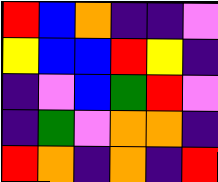[["red", "blue", "orange", "indigo", "indigo", "violet"], ["yellow", "blue", "blue", "red", "yellow", "indigo"], ["indigo", "violet", "blue", "green", "red", "violet"], ["indigo", "green", "violet", "orange", "orange", "indigo"], ["red", "orange", "indigo", "orange", "indigo", "red"]]